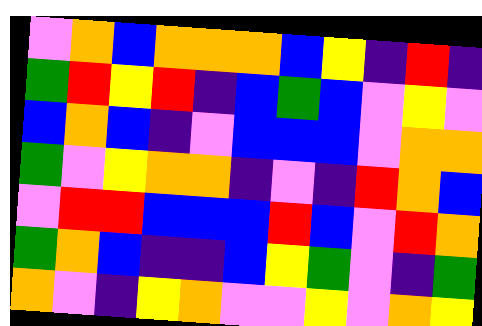[["violet", "orange", "blue", "orange", "orange", "orange", "blue", "yellow", "indigo", "red", "indigo"], ["green", "red", "yellow", "red", "indigo", "blue", "green", "blue", "violet", "yellow", "violet"], ["blue", "orange", "blue", "indigo", "violet", "blue", "blue", "blue", "violet", "orange", "orange"], ["green", "violet", "yellow", "orange", "orange", "indigo", "violet", "indigo", "red", "orange", "blue"], ["violet", "red", "red", "blue", "blue", "blue", "red", "blue", "violet", "red", "orange"], ["green", "orange", "blue", "indigo", "indigo", "blue", "yellow", "green", "violet", "indigo", "green"], ["orange", "violet", "indigo", "yellow", "orange", "violet", "violet", "yellow", "violet", "orange", "yellow"]]